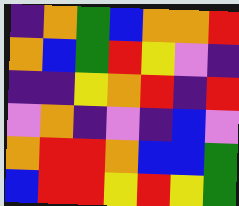[["indigo", "orange", "green", "blue", "orange", "orange", "red"], ["orange", "blue", "green", "red", "yellow", "violet", "indigo"], ["indigo", "indigo", "yellow", "orange", "red", "indigo", "red"], ["violet", "orange", "indigo", "violet", "indigo", "blue", "violet"], ["orange", "red", "red", "orange", "blue", "blue", "green"], ["blue", "red", "red", "yellow", "red", "yellow", "green"]]